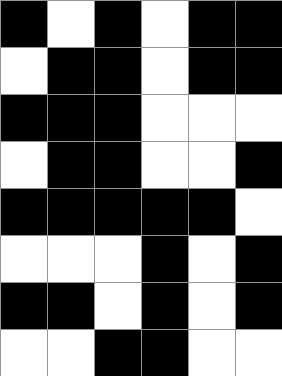[["black", "white", "black", "white", "black", "black"], ["white", "black", "black", "white", "black", "black"], ["black", "black", "black", "white", "white", "white"], ["white", "black", "black", "white", "white", "black"], ["black", "black", "black", "black", "black", "white"], ["white", "white", "white", "black", "white", "black"], ["black", "black", "white", "black", "white", "black"], ["white", "white", "black", "black", "white", "white"]]